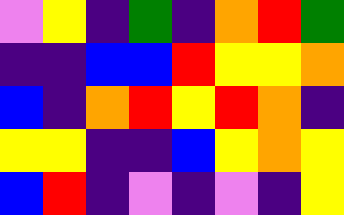[["violet", "yellow", "indigo", "green", "indigo", "orange", "red", "green"], ["indigo", "indigo", "blue", "blue", "red", "yellow", "yellow", "orange"], ["blue", "indigo", "orange", "red", "yellow", "red", "orange", "indigo"], ["yellow", "yellow", "indigo", "indigo", "blue", "yellow", "orange", "yellow"], ["blue", "red", "indigo", "violet", "indigo", "violet", "indigo", "yellow"]]